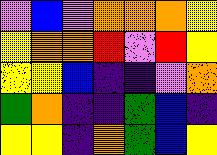[["violet", "blue", "violet", "orange", "orange", "orange", "yellow"], ["yellow", "orange", "orange", "red", "violet", "red", "yellow"], ["yellow", "yellow", "blue", "indigo", "indigo", "violet", "orange"], ["green", "orange", "indigo", "indigo", "green", "blue", "indigo"], ["yellow", "yellow", "indigo", "orange", "green", "blue", "yellow"]]